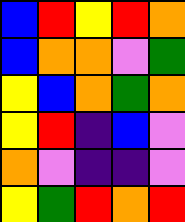[["blue", "red", "yellow", "red", "orange"], ["blue", "orange", "orange", "violet", "green"], ["yellow", "blue", "orange", "green", "orange"], ["yellow", "red", "indigo", "blue", "violet"], ["orange", "violet", "indigo", "indigo", "violet"], ["yellow", "green", "red", "orange", "red"]]